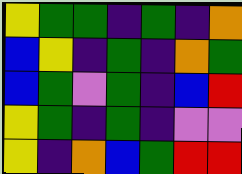[["yellow", "green", "green", "indigo", "green", "indigo", "orange"], ["blue", "yellow", "indigo", "green", "indigo", "orange", "green"], ["blue", "green", "violet", "green", "indigo", "blue", "red"], ["yellow", "green", "indigo", "green", "indigo", "violet", "violet"], ["yellow", "indigo", "orange", "blue", "green", "red", "red"]]